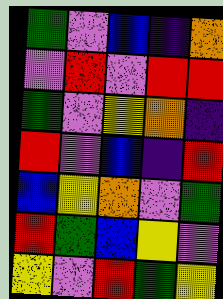[["green", "violet", "blue", "indigo", "orange"], ["violet", "red", "violet", "red", "red"], ["green", "violet", "yellow", "orange", "indigo"], ["red", "violet", "blue", "indigo", "red"], ["blue", "yellow", "orange", "violet", "green"], ["red", "green", "blue", "yellow", "violet"], ["yellow", "violet", "red", "green", "yellow"]]